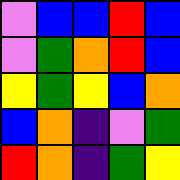[["violet", "blue", "blue", "red", "blue"], ["violet", "green", "orange", "red", "blue"], ["yellow", "green", "yellow", "blue", "orange"], ["blue", "orange", "indigo", "violet", "green"], ["red", "orange", "indigo", "green", "yellow"]]